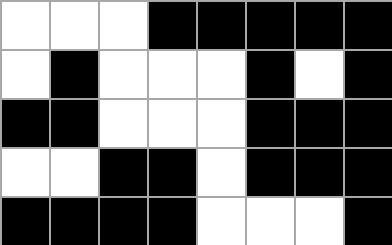[["white", "white", "white", "black", "black", "black", "black", "black"], ["white", "black", "white", "white", "white", "black", "white", "black"], ["black", "black", "white", "white", "white", "black", "black", "black"], ["white", "white", "black", "black", "white", "black", "black", "black"], ["black", "black", "black", "black", "white", "white", "white", "black"]]